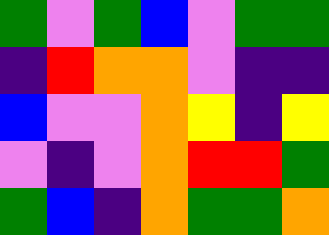[["green", "violet", "green", "blue", "violet", "green", "green"], ["indigo", "red", "orange", "orange", "violet", "indigo", "indigo"], ["blue", "violet", "violet", "orange", "yellow", "indigo", "yellow"], ["violet", "indigo", "violet", "orange", "red", "red", "green"], ["green", "blue", "indigo", "orange", "green", "green", "orange"]]